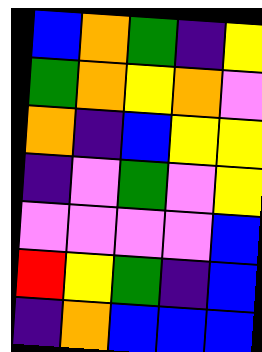[["blue", "orange", "green", "indigo", "yellow"], ["green", "orange", "yellow", "orange", "violet"], ["orange", "indigo", "blue", "yellow", "yellow"], ["indigo", "violet", "green", "violet", "yellow"], ["violet", "violet", "violet", "violet", "blue"], ["red", "yellow", "green", "indigo", "blue"], ["indigo", "orange", "blue", "blue", "blue"]]